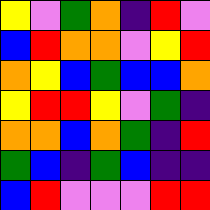[["yellow", "violet", "green", "orange", "indigo", "red", "violet"], ["blue", "red", "orange", "orange", "violet", "yellow", "red"], ["orange", "yellow", "blue", "green", "blue", "blue", "orange"], ["yellow", "red", "red", "yellow", "violet", "green", "indigo"], ["orange", "orange", "blue", "orange", "green", "indigo", "red"], ["green", "blue", "indigo", "green", "blue", "indigo", "indigo"], ["blue", "red", "violet", "violet", "violet", "red", "red"]]